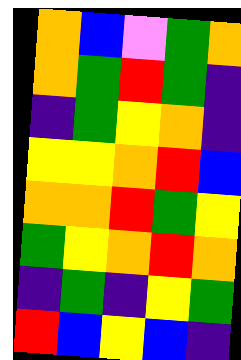[["orange", "blue", "violet", "green", "orange"], ["orange", "green", "red", "green", "indigo"], ["indigo", "green", "yellow", "orange", "indigo"], ["yellow", "yellow", "orange", "red", "blue"], ["orange", "orange", "red", "green", "yellow"], ["green", "yellow", "orange", "red", "orange"], ["indigo", "green", "indigo", "yellow", "green"], ["red", "blue", "yellow", "blue", "indigo"]]